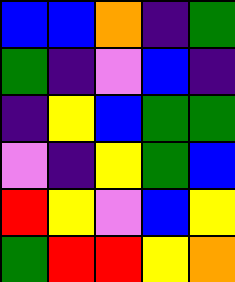[["blue", "blue", "orange", "indigo", "green"], ["green", "indigo", "violet", "blue", "indigo"], ["indigo", "yellow", "blue", "green", "green"], ["violet", "indigo", "yellow", "green", "blue"], ["red", "yellow", "violet", "blue", "yellow"], ["green", "red", "red", "yellow", "orange"]]